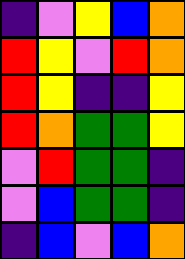[["indigo", "violet", "yellow", "blue", "orange"], ["red", "yellow", "violet", "red", "orange"], ["red", "yellow", "indigo", "indigo", "yellow"], ["red", "orange", "green", "green", "yellow"], ["violet", "red", "green", "green", "indigo"], ["violet", "blue", "green", "green", "indigo"], ["indigo", "blue", "violet", "blue", "orange"]]